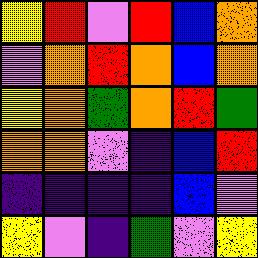[["yellow", "red", "violet", "red", "blue", "orange"], ["violet", "orange", "red", "orange", "blue", "orange"], ["yellow", "orange", "green", "orange", "red", "green"], ["orange", "orange", "violet", "indigo", "blue", "red"], ["indigo", "indigo", "indigo", "indigo", "blue", "violet"], ["yellow", "violet", "indigo", "green", "violet", "yellow"]]